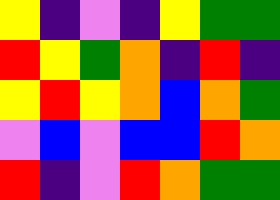[["yellow", "indigo", "violet", "indigo", "yellow", "green", "green"], ["red", "yellow", "green", "orange", "indigo", "red", "indigo"], ["yellow", "red", "yellow", "orange", "blue", "orange", "green"], ["violet", "blue", "violet", "blue", "blue", "red", "orange"], ["red", "indigo", "violet", "red", "orange", "green", "green"]]